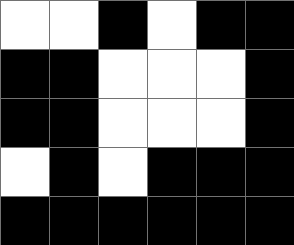[["white", "white", "black", "white", "black", "black"], ["black", "black", "white", "white", "white", "black"], ["black", "black", "white", "white", "white", "black"], ["white", "black", "white", "black", "black", "black"], ["black", "black", "black", "black", "black", "black"]]